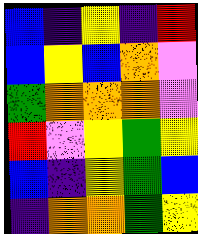[["blue", "indigo", "yellow", "indigo", "red"], ["blue", "yellow", "blue", "orange", "violet"], ["green", "orange", "orange", "orange", "violet"], ["red", "violet", "yellow", "green", "yellow"], ["blue", "indigo", "yellow", "green", "blue"], ["indigo", "orange", "orange", "green", "yellow"]]